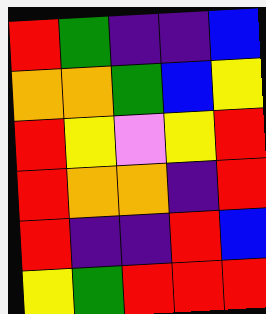[["red", "green", "indigo", "indigo", "blue"], ["orange", "orange", "green", "blue", "yellow"], ["red", "yellow", "violet", "yellow", "red"], ["red", "orange", "orange", "indigo", "red"], ["red", "indigo", "indigo", "red", "blue"], ["yellow", "green", "red", "red", "red"]]